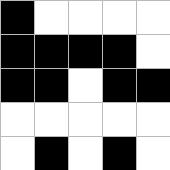[["black", "white", "white", "white", "white"], ["black", "black", "black", "black", "white"], ["black", "black", "white", "black", "black"], ["white", "white", "white", "white", "white"], ["white", "black", "white", "black", "white"]]